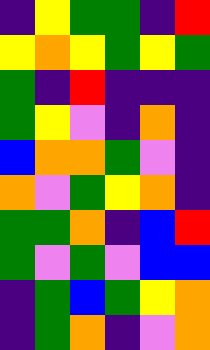[["indigo", "yellow", "green", "green", "indigo", "red"], ["yellow", "orange", "yellow", "green", "yellow", "green"], ["green", "indigo", "red", "indigo", "indigo", "indigo"], ["green", "yellow", "violet", "indigo", "orange", "indigo"], ["blue", "orange", "orange", "green", "violet", "indigo"], ["orange", "violet", "green", "yellow", "orange", "indigo"], ["green", "green", "orange", "indigo", "blue", "red"], ["green", "violet", "green", "violet", "blue", "blue"], ["indigo", "green", "blue", "green", "yellow", "orange"], ["indigo", "green", "orange", "indigo", "violet", "orange"]]